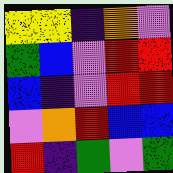[["yellow", "yellow", "indigo", "orange", "violet"], ["green", "blue", "violet", "red", "red"], ["blue", "indigo", "violet", "red", "red"], ["violet", "orange", "red", "blue", "blue"], ["red", "indigo", "green", "violet", "green"]]